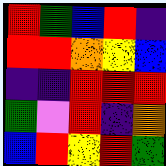[["red", "green", "blue", "red", "indigo"], ["red", "red", "orange", "yellow", "blue"], ["indigo", "indigo", "red", "red", "red"], ["green", "violet", "red", "indigo", "orange"], ["blue", "red", "yellow", "red", "green"]]